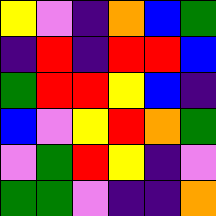[["yellow", "violet", "indigo", "orange", "blue", "green"], ["indigo", "red", "indigo", "red", "red", "blue"], ["green", "red", "red", "yellow", "blue", "indigo"], ["blue", "violet", "yellow", "red", "orange", "green"], ["violet", "green", "red", "yellow", "indigo", "violet"], ["green", "green", "violet", "indigo", "indigo", "orange"]]